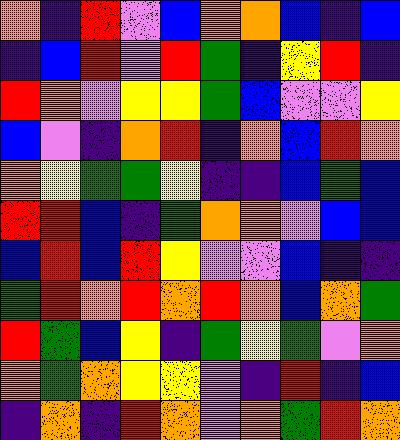[["orange", "indigo", "red", "violet", "blue", "orange", "orange", "blue", "indigo", "blue"], ["indigo", "blue", "red", "violet", "red", "green", "indigo", "yellow", "red", "indigo"], ["red", "orange", "violet", "yellow", "yellow", "green", "blue", "violet", "violet", "yellow"], ["blue", "violet", "indigo", "orange", "red", "indigo", "orange", "blue", "red", "orange"], ["orange", "yellow", "green", "green", "yellow", "indigo", "indigo", "blue", "green", "blue"], ["red", "red", "blue", "indigo", "green", "orange", "orange", "violet", "blue", "blue"], ["blue", "red", "blue", "red", "yellow", "violet", "violet", "blue", "indigo", "indigo"], ["green", "red", "orange", "red", "orange", "red", "orange", "blue", "orange", "green"], ["red", "green", "blue", "yellow", "indigo", "green", "yellow", "green", "violet", "orange"], ["orange", "green", "orange", "yellow", "yellow", "violet", "indigo", "red", "indigo", "blue"], ["indigo", "orange", "indigo", "red", "orange", "violet", "orange", "green", "red", "orange"]]